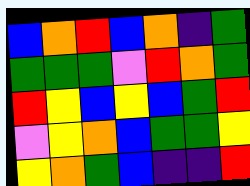[["blue", "orange", "red", "blue", "orange", "indigo", "green"], ["green", "green", "green", "violet", "red", "orange", "green"], ["red", "yellow", "blue", "yellow", "blue", "green", "red"], ["violet", "yellow", "orange", "blue", "green", "green", "yellow"], ["yellow", "orange", "green", "blue", "indigo", "indigo", "red"]]